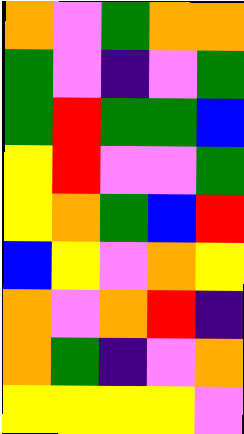[["orange", "violet", "green", "orange", "orange"], ["green", "violet", "indigo", "violet", "green"], ["green", "red", "green", "green", "blue"], ["yellow", "red", "violet", "violet", "green"], ["yellow", "orange", "green", "blue", "red"], ["blue", "yellow", "violet", "orange", "yellow"], ["orange", "violet", "orange", "red", "indigo"], ["orange", "green", "indigo", "violet", "orange"], ["yellow", "yellow", "yellow", "yellow", "violet"]]